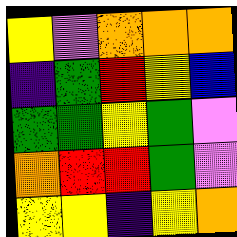[["yellow", "violet", "orange", "orange", "orange"], ["indigo", "green", "red", "yellow", "blue"], ["green", "green", "yellow", "green", "violet"], ["orange", "red", "red", "green", "violet"], ["yellow", "yellow", "indigo", "yellow", "orange"]]